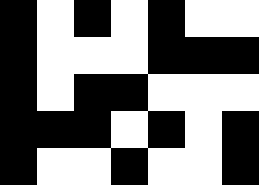[["black", "white", "black", "white", "black", "white", "white"], ["black", "white", "white", "white", "black", "black", "black"], ["black", "white", "black", "black", "white", "white", "white"], ["black", "black", "black", "white", "black", "white", "black"], ["black", "white", "white", "black", "white", "white", "black"]]